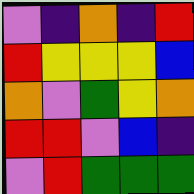[["violet", "indigo", "orange", "indigo", "red"], ["red", "yellow", "yellow", "yellow", "blue"], ["orange", "violet", "green", "yellow", "orange"], ["red", "red", "violet", "blue", "indigo"], ["violet", "red", "green", "green", "green"]]